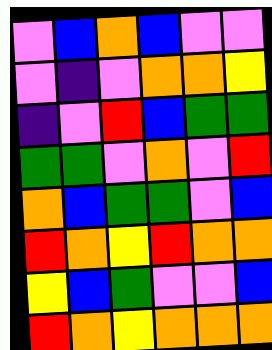[["violet", "blue", "orange", "blue", "violet", "violet"], ["violet", "indigo", "violet", "orange", "orange", "yellow"], ["indigo", "violet", "red", "blue", "green", "green"], ["green", "green", "violet", "orange", "violet", "red"], ["orange", "blue", "green", "green", "violet", "blue"], ["red", "orange", "yellow", "red", "orange", "orange"], ["yellow", "blue", "green", "violet", "violet", "blue"], ["red", "orange", "yellow", "orange", "orange", "orange"]]